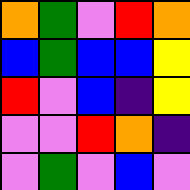[["orange", "green", "violet", "red", "orange"], ["blue", "green", "blue", "blue", "yellow"], ["red", "violet", "blue", "indigo", "yellow"], ["violet", "violet", "red", "orange", "indigo"], ["violet", "green", "violet", "blue", "violet"]]